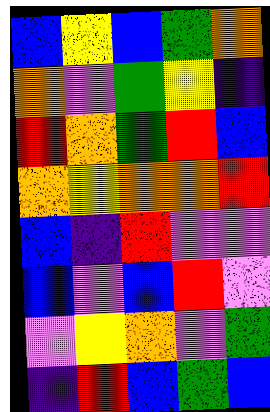[["blue", "yellow", "blue", "green", "orange"], ["orange", "violet", "green", "yellow", "indigo"], ["red", "orange", "green", "red", "blue"], ["orange", "yellow", "orange", "orange", "red"], ["blue", "indigo", "red", "violet", "violet"], ["blue", "violet", "blue", "red", "violet"], ["violet", "yellow", "orange", "violet", "green"], ["indigo", "red", "blue", "green", "blue"]]